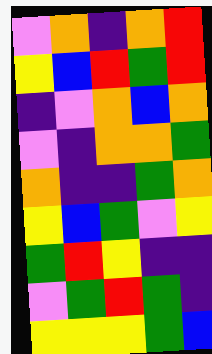[["violet", "orange", "indigo", "orange", "red"], ["yellow", "blue", "red", "green", "red"], ["indigo", "violet", "orange", "blue", "orange"], ["violet", "indigo", "orange", "orange", "green"], ["orange", "indigo", "indigo", "green", "orange"], ["yellow", "blue", "green", "violet", "yellow"], ["green", "red", "yellow", "indigo", "indigo"], ["violet", "green", "red", "green", "indigo"], ["yellow", "yellow", "yellow", "green", "blue"]]